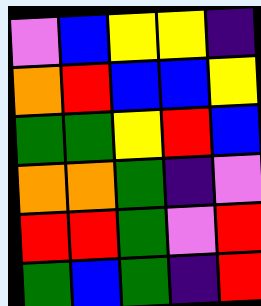[["violet", "blue", "yellow", "yellow", "indigo"], ["orange", "red", "blue", "blue", "yellow"], ["green", "green", "yellow", "red", "blue"], ["orange", "orange", "green", "indigo", "violet"], ["red", "red", "green", "violet", "red"], ["green", "blue", "green", "indigo", "red"]]